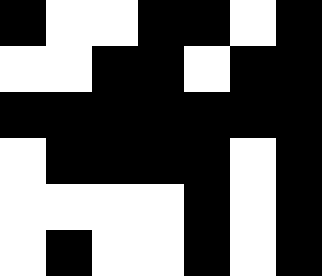[["black", "white", "white", "black", "black", "white", "black"], ["white", "white", "black", "black", "white", "black", "black"], ["black", "black", "black", "black", "black", "black", "black"], ["white", "black", "black", "black", "black", "white", "black"], ["white", "white", "white", "white", "black", "white", "black"], ["white", "black", "white", "white", "black", "white", "black"]]